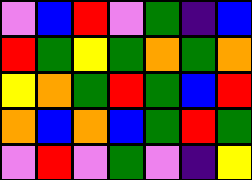[["violet", "blue", "red", "violet", "green", "indigo", "blue"], ["red", "green", "yellow", "green", "orange", "green", "orange"], ["yellow", "orange", "green", "red", "green", "blue", "red"], ["orange", "blue", "orange", "blue", "green", "red", "green"], ["violet", "red", "violet", "green", "violet", "indigo", "yellow"]]